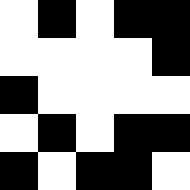[["white", "black", "white", "black", "black"], ["white", "white", "white", "white", "black"], ["black", "white", "white", "white", "white"], ["white", "black", "white", "black", "black"], ["black", "white", "black", "black", "white"]]